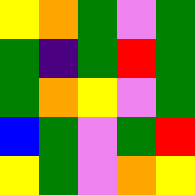[["yellow", "orange", "green", "violet", "green"], ["green", "indigo", "green", "red", "green"], ["green", "orange", "yellow", "violet", "green"], ["blue", "green", "violet", "green", "red"], ["yellow", "green", "violet", "orange", "yellow"]]